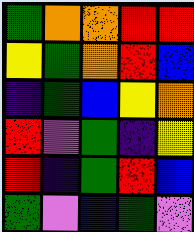[["green", "orange", "orange", "red", "red"], ["yellow", "green", "orange", "red", "blue"], ["indigo", "green", "blue", "yellow", "orange"], ["red", "violet", "green", "indigo", "yellow"], ["red", "indigo", "green", "red", "blue"], ["green", "violet", "blue", "green", "violet"]]